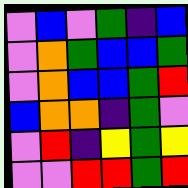[["violet", "blue", "violet", "green", "indigo", "blue"], ["violet", "orange", "green", "blue", "blue", "green"], ["violet", "orange", "blue", "blue", "green", "red"], ["blue", "orange", "orange", "indigo", "green", "violet"], ["violet", "red", "indigo", "yellow", "green", "yellow"], ["violet", "violet", "red", "red", "green", "red"]]